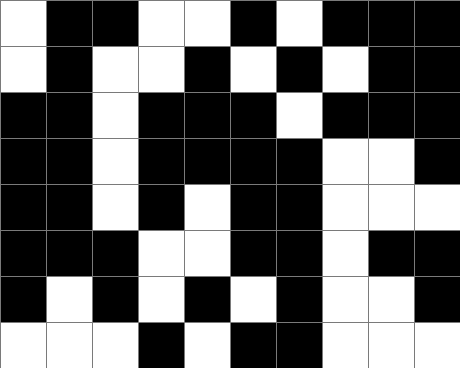[["white", "black", "black", "white", "white", "black", "white", "black", "black", "black"], ["white", "black", "white", "white", "black", "white", "black", "white", "black", "black"], ["black", "black", "white", "black", "black", "black", "white", "black", "black", "black"], ["black", "black", "white", "black", "black", "black", "black", "white", "white", "black"], ["black", "black", "white", "black", "white", "black", "black", "white", "white", "white"], ["black", "black", "black", "white", "white", "black", "black", "white", "black", "black"], ["black", "white", "black", "white", "black", "white", "black", "white", "white", "black"], ["white", "white", "white", "black", "white", "black", "black", "white", "white", "white"]]